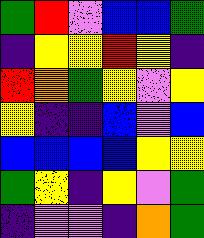[["green", "red", "violet", "blue", "blue", "green"], ["indigo", "yellow", "yellow", "red", "yellow", "indigo"], ["red", "orange", "green", "yellow", "violet", "yellow"], ["yellow", "indigo", "indigo", "blue", "violet", "blue"], ["blue", "blue", "blue", "blue", "yellow", "yellow"], ["green", "yellow", "indigo", "yellow", "violet", "green"], ["indigo", "violet", "violet", "indigo", "orange", "green"]]